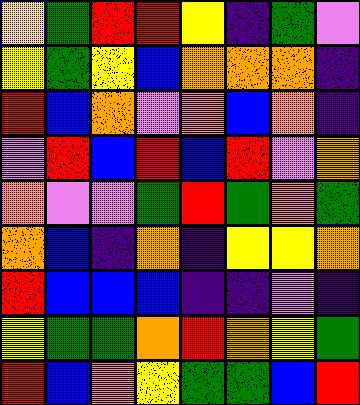[["yellow", "green", "red", "red", "yellow", "indigo", "green", "violet"], ["yellow", "green", "yellow", "blue", "orange", "orange", "orange", "indigo"], ["red", "blue", "orange", "violet", "orange", "blue", "orange", "indigo"], ["violet", "red", "blue", "red", "blue", "red", "violet", "orange"], ["orange", "violet", "violet", "green", "red", "green", "orange", "green"], ["orange", "blue", "indigo", "orange", "indigo", "yellow", "yellow", "orange"], ["red", "blue", "blue", "blue", "indigo", "indigo", "violet", "indigo"], ["yellow", "green", "green", "orange", "red", "orange", "yellow", "green"], ["red", "blue", "orange", "yellow", "green", "green", "blue", "red"]]